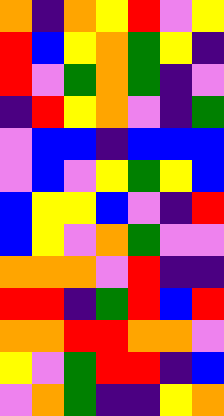[["orange", "indigo", "orange", "yellow", "red", "violet", "yellow"], ["red", "blue", "yellow", "orange", "green", "yellow", "indigo"], ["red", "violet", "green", "orange", "green", "indigo", "violet"], ["indigo", "red", "yellow", "orange", "violet", "indigo", "green"], ["violet", "blue", "blue", "indigo", "blue", "blue", "blue"], ["violet", "blue", "violet", "yellow", "green", "yellow", "blue"], ["blue", "yellow", "yellow", "blue", "violet", "indigo", "red"], ["blue", "yellow", "violet", "orange", "green", "violet", "violet"], ["orange", "orange", "orange", "violet", "red", "indigo", "indigo"], ["red", "red", "indigo", "green", "red", "blue", "red"], ["orange", "orange", "red", "red", "orange", "orange", "violet"], ["yellow", "violet", "green", "red", "red", "indigo", "blue"], ["violet", "orange", "green", "indigo", "indigo", "yellow", "orange"]]